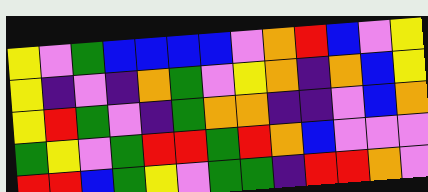[["yellow", "violet", "green", "blue", "blue", "blue", "blue", "violet", "orange", "red", "blue", "violet", "yellow"], ["yellow", "indigo", "violet", "indigo", "orange", "green", "violet", "yellow", "orange", "indigo", "orange", "blue", "yellow"], ["yellow", "red", "green", "violet", "indigo", "green", "orange", "orange", "indigo", "indigo", "violet", "blue", "orange"], ["green", "yellow", "violet", "green", "red", "red", "green", "red", "orange", "blue", "violet", "violet", "violet"], ["red", "red", "blue", "green", "yellow", "violet", "green", "green", "indigo", "red", "red", "orange", "violet"]]